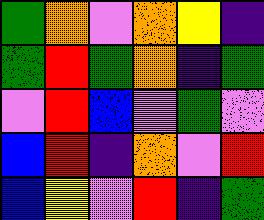[["green", "orange", "violet", "orange", "yellow", "indigo"], ["green", "red", "green", "orange", "indigo", "green"], ["violet", "red", "blue", "violet", "green", "violet"], ["blue", "red", "indigo", "orange", "violet", "red"], ["blue", "yellow", "violet", "red", "indigo", "green"]]